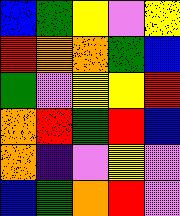[["blue", "green", "yellow", "violet", "yellow"], ["red", "orange", "orange", "green", "blue"], ["green", "violet", "yellow", "yellow", "red"], ["orange", "red", "green", "red", "blue"], ["orange", "indigo", "violet", "yellow", "violet"], ["blue", "green", "orange", "red", "violet"]]